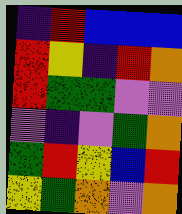[["indigo", "red", "blue", "blue", "blue"], ["red", "yellow", "indigo", "red", "orange"], ["red", "green", "green", "violet", "violet"], ["violet", "indigo", "violet", "green", "orange"], ["green", "red", "yellow", "blue", "red"], ["yellow", "green", "orange", "violet", "orange"]]